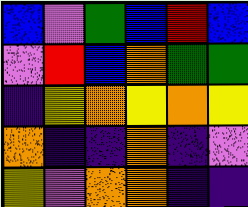[["blue", "violet", "green", "blue", "red", "blue"], ["violet", "red", "blue", "orange", "green", "green"], ["indigo", "yellow", "orange", "yellow", "orange", "yellow"], ["orange", "indigo", "indigo", "orange", "indigo", "violet"], ["yellow", "violet", "orange", "orange", "indigo", "indigo"]]